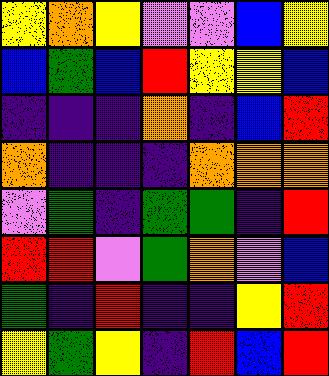[["yellow", "orange", "yellow", "violet", "violet", "blue", "yellow"], ["blue", "green", "blue", "red", "yellow", "yellow", "blue"], ["indigo", "indigo", "indigo", "orange", "indigo", "blue", "red"], ["orange", "indigo", "indigo", "indigo", "orange", "orange", "orange"], ["violet", "green", "indigo", "green", "green", "indigo", "red"], ["red", "red", "violet", "green", "orange", "violet", "blue"], ["green", "indigo", "red", "indigo", "indigo", "yellow", "red"], ["yellow", "green", "yellow", "indigo", "red", "blue", "red"]]